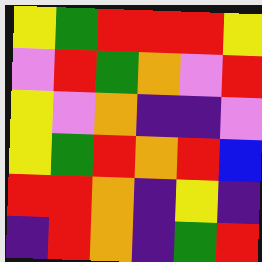[["yellow", "green", "red", "red", "red", "yellow"], ["violet", "red", "green", "orange", "violet", "red"], ["yellow", "violet", "orange", "indigo", "indigo", "violet"], ["yellow", "green", "red", "orange", "red", "blue"], ["red", "red", "orange", "indigo", "yellow", "indigo"], ["indigo", "red", "orange", "indigo", "green", "red"]]